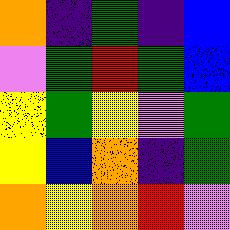[["orange", "indigo", "green", "indigo", "blue"], ["violet", "green", "red", "green", "blue"], ["yellow", "green", "yellow", "violet", "green"], ["yellow", "blue", "orange", "indigo", "green"], ["orange", "yellow", "orange", "red", "violet"]]